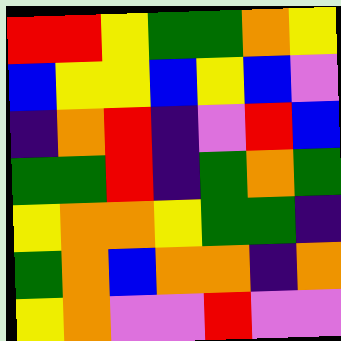[["red", "red", "yellow", "green", "green", "orange", "yellow"], ["blue", "yellow", "yellow", "blue", "yellow", "blue", "violet"], ["indigo", "orange", "red", "indigo", "violet", "red", "blue"], ["green", "green", "red", "indigo", "green", "orange", "green"], ["yellow", "orange", "orange", "yellow", "green", "green", "indigo"], ["green", "orange", "blue", "orange", "orange", "indigo", "orange"], ["yellow", "orange", "violet", "violet", "red", "violet", "violet"]]